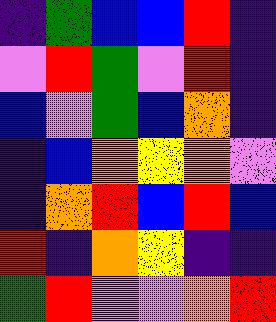[["indigo", "green", "blue", "blue", "red", "indigo"], ["violet", "red", "green", "violet", "red", "indigo"], ["blue", "violet", "green", "blue", "orange", "indigo"], ["indigo", "blue", "orange", "yellow", "orange", "violet"], ["indigo", "orange", "red", "blue", "red", "blue"], ["red", "indigo", "orange", "yellow", "indigo", "indigo"], ["green", "red", "violet", "violet", "orange", "red"]]